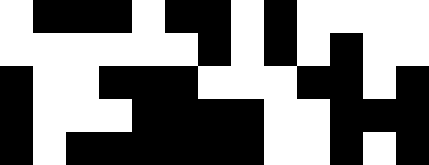[["white", "black", "black", "black", "white", "black", "black", "white", "black", "white", "white", "white", "white"], ["white", "white", "white", "white", "white", "white", "black", "white", "black", "white", "black", "white", "white"], ["black", "white", "white", "black", "black", "black", "white", "white", "white", "black", "black", "white", "black"], ["black", "white", "white", "white", "black", "black", "black", "black", "white", "white", "black", "black", "black"], ["black", "white", "black", "black", "black", "black", "black", "black", "white", "white", "black", "white", "black"]]